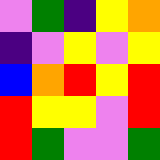[["violet", "green", "indigo", "yellow", "orange"], ["indigo", "violet", "yellow", "violet", "yellow"], ["blue", "orange", "red", "yellow", "red"], ["red", "yellow", "yellow", "violet", "red"], ["red", "green", "violet", "violet", "green"]]